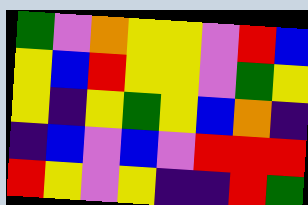[["green", "violet", "orange", "yellow", "yellow", "violet", "red", "blue"], ["yellow", "blue", "red", "yellow", "yellow", "violet", "green", "yellow"], ["yellow", "indigo", "yellow", "green", "yellow", "blue", "orange", "indigo"], ["indigo", "blue", "violet", "blue", "violet", "red", "red", "red"], ["red", "yellow", "violet", "yellow", "indigo", "indigo", "red", "green"]]